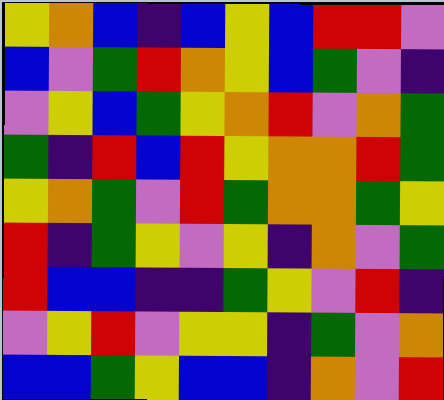[["yellow", "orange", "blue", "indigo", "blue", "yellow", "blue", "red", "red", "violet"], ["blue", "violet", "green", "red", "orange", "yellow", "blue", "green", "violet", "indigo"], ["violet", "yellow", "blue", "green", "yellow", "orange", "red", "violet", "orange", "green"], ["green", "indigo", "red", "blue", "red", "yellow", "orange", "orange", "red", "green"], ["yellow", "orange", "green", "violet", "red", "green", "orange", "orange", "green", "yellow"], ["red", "indigo", "green", "yellow", "violet", "yellow", "indigo", "orange", "violet", "green"], ["red", "blue", "blue", "indigo", "indigo", "green", "yellow", "violet", "red", "indigo"], ["violet", "yellow", "red", "violet", "yellow", "yellow", "indigo", "green", "violet", "orange"], ["blue", "blue", "green", "yellow", "blue", "blue", "indigo", "orange", "violet", "red"]]